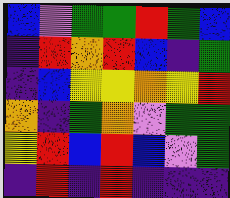[["blue", "violet", "green", "green", "red", "green", "blue"], ["indigo", "red", "orange", "red", "blue", "indigo", "green"], ["indigo", "blue", "yellow", "yellow", "orange", "yellow", "red"], ["orange", "indigo", "green", "orange", "violet", "green", "green"], ["yellow", "red", "blue", "red", "blue", "violet", "green"], ["indigo", "red", "indigo", "red", "indigo", "indigo", "indigo"]]